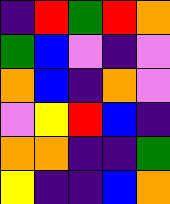[["indigo", "red", "green", "red", "orange"], ["green", "blue", "violet", "indigo", "violet"], ["orange", "blue", "indigo", "orange", "violet"], ["violet", "yellow", "red", "blue", "indigo"], ["orange", "orange", "indigo", "indigo", "green"], ["yellow", "indigo", "indigo", "blue", "orange"]]